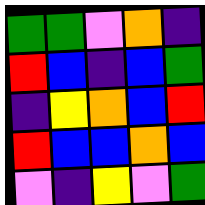[["green", "green", "violet", "orange", "indigo"], ["red", "blue", "indigo", "blue", "green"], ["indigo", "yellow", "orange", "blue", "red"], ["red", "blue", "blue", "orange", "blue"], ["violet", "indigo", "yellow", "violet", "green"]]